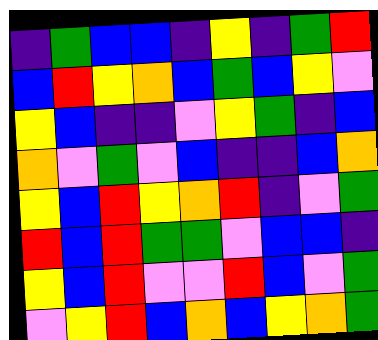[["indigo", "green", "blue", "blue", "indigo", "yellow", "indigo", "green", "red"], ["blue", "red", "yellow", "orange", "blue", "green", "blue", "yellow", "violet"], ["yellow", "blue", "indigo", "indigo", "violet", "yellow", "green", "indigo", "blue"], ["orange", "violet", "green", "violet", "blue", "indigo", "indigo", "blue", "orange"], ["yellow", "blue", "red", "yellow", "orange", "red", "indigo", "violet", "green"], ["red", "blue", "red", "green", "green", "violet", "blue", "blue", "indigo"], ["yellow", "blue", "red", "violet", "violet", "red", "blue", "violet", "green"], ["violet", "yellow", "red", "blue", "orange", "blue", "yellow", "orange", "green"]]